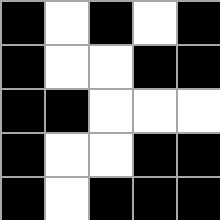[["black", "white", "black", "white", "black"], ["black", "white", "white", "black", "black"], ["black", "black", "white", "white", "white"], ["black", "white", "white", "black", "black"], ["black", "white", "black", "black", "black"]]